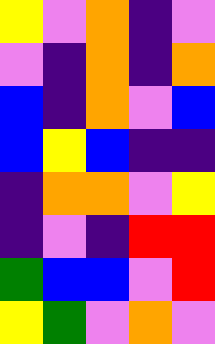[["yellow", "violet", "orange", "indigo", "violet"], ["violet", "indigo", "orange", "indigo", "orange"], ["blue", "indigo", "orange", "violet", "blue"], ["blue", "yellow", "blue", "indigo", "indigo"], ["indigo", "orange", "orange", "violet", "yellow"], ["indigo", "violet", "indigo", "red", "red"], ["green", "blue", "blue", "violet", "red"], ["yellow", "green", "violet", "orange", "violet"]]